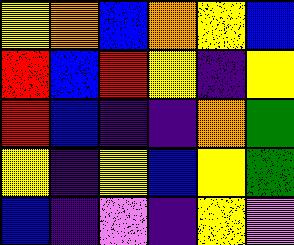[["yellow", "orange", "blue", "orange", "yellow", "blue"], ["red", "blue", "red", "yellow", "indigo", "yellow"], ["red", "blue", "indigo", "indigo", "orange", "green"], ["yellow", "indigo", "yellow", "blue", "yellow", "green"], ["blue", "indigo", "violet", "indigo", "yellow", "violet"]]